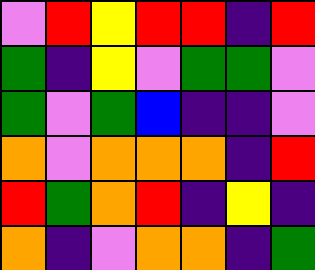[["violet", "red", "yellow", "red", "red", "indigo", "red"], ["green", "indigo", "yellow", "violet", "green", "green", "violet"], ["green", "violet", "green", "blue", "indigo", "indigo", "violet"], ["orange", "violet", "orange", "orange", "orange", "indigo", "red"], ["red", "green", "orange", "red", "indigo", "yellow", "indigo"], ["orange", "indigo", "violet", "orange", "orange", "indigo", "green"]]